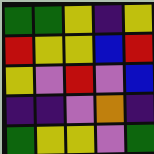[["green", "green", "yellow", "indigo", "yellow"], ["red", "yellow", "yellow", "blue", "red"], ["yellow", "violet", "red", "violet", "blue"], ["indigo", "indigo", "violet", "orange", "indigo"], ["green", "yellow", "yellow", "violet", "green"]]